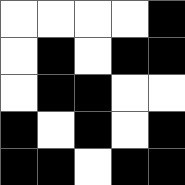[["white", "white", "white", "white", "black"], ["white", "black", "white", "black", "black"], ["white", "black", "black", "white", "white"], ["black", "white", "black", "white", "black"], ["black", "black", "white", "black", "black"]]